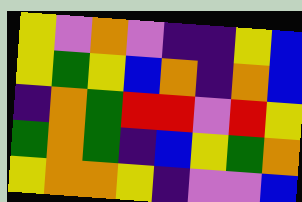[["yellow", "violet", "orange", "violet", "indigo", "indigo", "yellow", "blue"], ["yellow", "green", "yellow", "blue", "orange", "indigo", "orange", "blue"], ["indigo", "orange", "green", "red", "red", "violet", "red", "yellow"], ["green", "orange", "green", "indigo", "blue", "yellow", "green", "orange"], ["yellow", "orange", "orange", "yellow", "indigo", "violet", "violet", "blue"]]